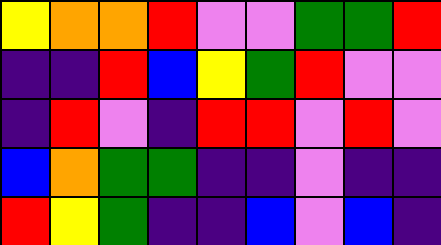[["yellow", "orange", "orange", "red", "violet", "violet", "green", "green", "red"], ["indigo", "indigo", "red", "blue", "yellow", "green", "red", "violet", "violet"], ["indigo", "red", "violet", "indigo", "red", "red", "violet", "red", "violet"], ["blue", "orange", "green", "green", "indigo", "indigo", "violet", "indigo", "indigo"], ["red", "yellow", "green", "indigo", "indigo", "blue", "violet", "blue", "indigo"]]